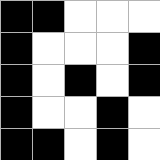[["black", "black", "white", "white", "white"], ["black", "white", "white", "white", "black"], ["black", "white", "black", "white", "black"], ["black", "white", "white", "black", "white"], ["black", "black", "white", "black", "white"]]